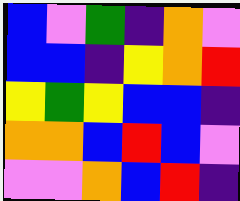[["blue", "violet", "green", "indigo", "orange", "violet"], ["blue", "blue", "indigo", "yellow", "orange", "red"], ["yellow", "green", "yellow", "blue", "blue", "indigo"], ["orange", "orange", "blue", "red", "blue", "violet"], ["violet", "violet", "orange", "blue", "red", "indigo"]]